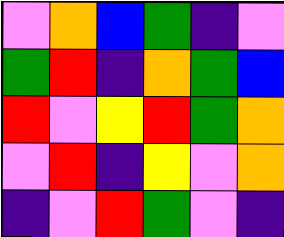[["violet", "orange", "blue", "green", "indigo", "violet"], ["green", "red", "indigo", "orange", "green", "blue"], ["red", "violet", "yellow", "red", "green", "orange"], ["violet", "red", "indigo", "yellow", "violet", "orange"], ["indigo", "violet", "red", "green", "violet", "indigo"]]